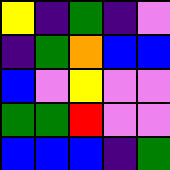[["yellow", "indigo", "green", "indigo", "violet"], ["indigo", "green", "orange", "blue", "blue"], ["blue", "violet", "yellow", "violet", "violet"], ["green", "green", "red", "violet", "violet"], ["blue", "blue", "blue", "indigo", "green"]]